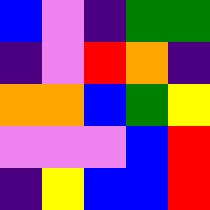[["blue", "violet", "indigo", "green", "green"], ["indigo", "violet", "red", "orange", "indigo"], ["orange", "orange", "blue", "green", "yellow"], ["violet", "violet", "violet", "blue", "red"], ["indigo", "yellow", "blue", "blue", "red"]]